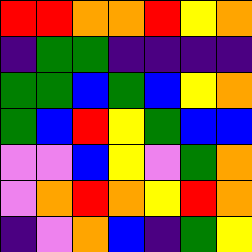[["red", "red", "orange", "orange", "red", "yellow", "orange"], ["indigo", "green", "green", "indigo", "indigo", "indigo", "indigo"], ["green", "green", "blue", "green", "blue", "yellow", "orange"], ["green", "blue", "red", "yellow", "green", "blue", "blue"], ["violet", "violet", "blue", "yellow", "violet", "green", "orange"], ["violet", "orange", "red", "orange", "yellow", "red", "orange"], ["indigo", "violet", "orange", "blue", "indigo", "green", "yellow"]]